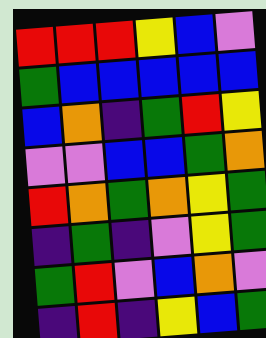[["red", "red", "red", "yellow", "blue", "violet"], ["green", "blue", "blue", "blue", "blue", "blue"], ["blue", "orange", "indigo", "green", "red", "yellow"], ["violet", "violet", "blue", "blue", "green", "orange"], ["red", "orange", "green", "orange", "yellow", "green"], ["indigo", "green", "indigo", "violet", "yellow", "green"], ["green", "red", "violet", "blue", "orange", "violet"], ["indigo", "red", "indigo", "yellow", "blue", "green"]]